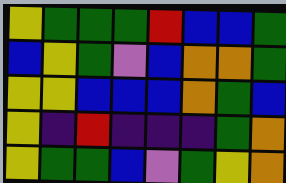[["yellow", "green", "green", "green", "red", "blue", "blue", "green"], ["blue", "yellow", "green", "violet", "blue", "orange", "orange", "green"], ["yellow", "yellow", "blue", "blue", "blue", "orange", "green", "blue"], ["yellow", "indigo", "red", "indigo", "indigo", "indigo", "green", "orange"], ["yellow", "green", "green", "blue", "violet", "green", "yellow", "orange"]]